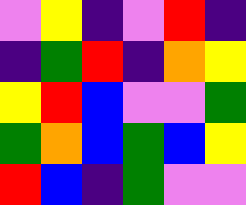[["violet", "yellow", "indigo", "violet", "red", "indigo"], ["indigo", "green", "red", "indigo", "orange", "yellow"], ["yellow", "red", "blue", "violet", "violet", "green"], ["green", "orange", "blue", "green", "blue", "yellow"], ["red", "blue", "indigo", "green", "violet", "violet"]]